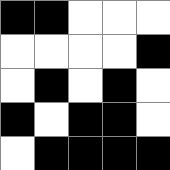[["black", "black", "white", "white", "white"], ["white", "white", "white", "white", "black"], ["white", "black", "white", "black", "white"], ["black", "white", "black", "black", "white"], ["white", "black", "black", "black", "black"]]